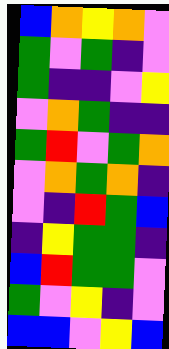[["blue", "orange", "yellow", "orange", "violet"], ["green", "violet", "green", "indigo", "violet"], ["green", "indigo", "indigo", "violet", "yellow"], ["violet", "orange", "green", "indigo", "indigo"], ["green", "red", "violet", "green", "orange"], ["violet", "orange", "green", "orange", "indigo"], ["violet", "indigo", "red", "green", "blue"], ["indigo", "yellow", "green", "green", "indigo"], ["blue", "red", "green", "green", "violet"], ["green", "violet", "yellow", "indigo", "violet"], ["blue", "blue", "violet", "yellow", "blue"]]